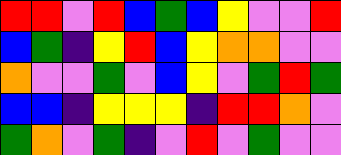[["red", "red", "violet", "red", "blue", "green", "blue", "yellow", "violet", "violet", "red"], ["blue", "green", "indigo", "yellow", "red", "blue", "yellow", "orange", "orange", "violet", "violet"], ["orange", "violet", "violet", "green", "violet", "blue", "yellow", "violet", "green", "red", "green"], ["blue", "blue", "indigo", "yellow", "yellow", "yellow", "indigo", "red", "red", "orange", "violet"], ["green", "orange", "violet", "green", "indigo", "violet", "red", "violet", "green", "violet", "violet"]]